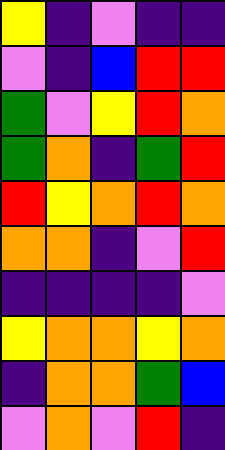[["yellow", "indigo", "violet", "indigo", "indigo"], ["violet", "indigo", "blue", "red", "red"], ["green", "violet", "yellow", "red", "orange"], ["green", "orange", "indigo", "green", "red"], ["red", "yellow", "orange", "red", "orange"], ["orange", "orange", "indigo", "violet", "red"], ["indigo", "indigo", "indigo", "indigo", "violet"], ["yellow", "orange", "orange", "yellow", "orange"], ["indigo", "orange", "orange", "green", "blue"], ["violet", "orange", "violet", "red", "indigo"]]